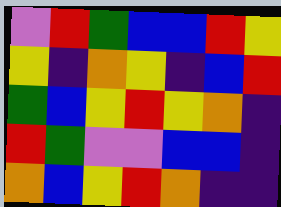[["violet", "red", "green", "blue", "blue", "red", "yellow"], ["yellow", "indigo", "orange", "yellow", "indigo", "blue", "red"], ["green", "blue", "yellow", "red", "yellow", "orange", "indigo"], ["red", "green", "violet", "violet", "blue", "blue", "indigo"], ["orange", "blue", "yellow", "red", "orange", "indigo", "indigo"]]